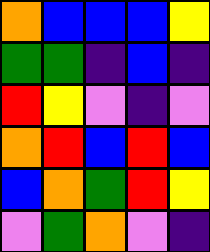[["orange", "blue", "blue", "blue", "yellow"], ["green", "green", "indigo", "blue", "indigo"], ["red", "yellow", "violet", "indigo", "violet"], ["orange", "red", "blue", "red", "blue"], ["blue", "orange", "green", "red", "yellow"], ["violet", "green", "orange", "violet", "indigo"]]